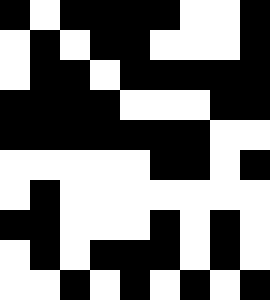[["black", "white", "black", "black", "black", "black", "white", "white", "black"], ["white", "black", "white", "black", "black", "white", "white", "white", "black"], ["white", "black", "black", "white", "black", "black", "black", "black", "black"], ["black", "black", "black", "black", "white", "white", "white", "black", "black"], ["black", "black", "black", "black", "black", "black", "black", "white", "white"], ["white", "white", "white", "white", "white", "black", "black", "white", "black"], ["white", "black", "white", "white", "white", "white", "white", "white", "white"], ["black", "black", "white", "white", "white", "black", "white", "black", "white"], ["white", "black", "white", "black", "black", "black", "white", "black", "white"], ["white", "white", "black", "white", "black", "white", "black", "white", "black"]]